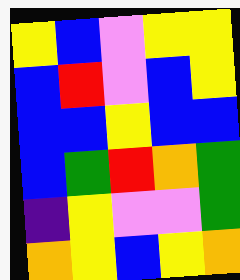[["yellow", "blue", "violet", "yellow", "yellow"], ["blue", "red", "violet", "blue", "yellow"], ["blue", "blue", "yellow", "blue", "blue"], ["blue", "green", "red", "orange", "green"], ["indigo", "yellow", "violet", "violet", "green"], ["orange", "yellow", "blue", "yellow", "orange"]]